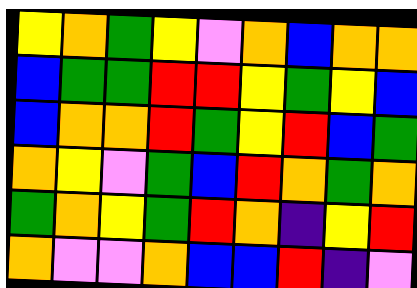[["yellow", "orange", "green", "yellow", "violet", "orange", "blue", "orange", "orange"], ["blue", "green", "green", "red", "red", "yellow", "green", "yellow", "blue"], ["blue", "orange", "orange", "red", "green", "yellow", "red", "blue", "green"], ["orange", "yellow", "violet", "green", "blue", "red", "orange", "green", "orange"], ["green", "orange", "yellow", "green", "red", "orange", "indigo", "yellow", "red"], ["orange", "violet", "violet", "orange", "blue", "blue", "red", "indigo", "violet"]]